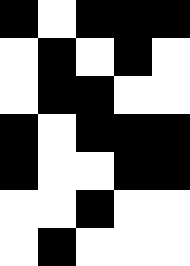[["black", "white", "black", "black", "black"], ["white", "black", "white", "black", "white"], ["white", "black", "black", "white", "white"], ["black", "white", "black", "black", "black"], ["black", "white", "white", "black", "black"], ["white", "white", "black", "white", "white"], ["white", "black", "white", "white", "white"]]